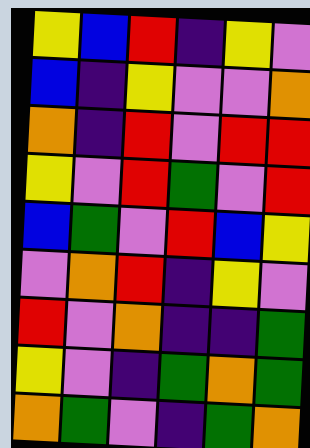[["yellow", "blue", "red", "indigo", "yellow", "violet"], ["blue", "indigo", "yellow", "violet", "violet", "orange"], ["orange", "indigo", "red", "violet", "red", "red"], ["yellow", "violet", "red", "green", "violet", "red"], ["blue", "green", "violet", "red", "blue", "yellow"], ["violet", "orange", "red", "indigo", "yellow", "violet"], ["red", "violet", "orange", "indigo", "indigo", "green"], ["yellow", "violet", "indigo", "green", "orange", "green"], ["orange", "green", "violet", "indigo", "green", "orange"]]